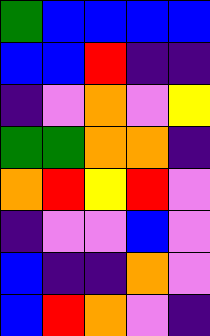[["green", "blue", "blue", "blue", "blue"], ["blue", "blue", "red", "indigo", "indigo"], ["indigo", "violet", "orange", "violet", "yellow"], ["green", "green", "orange", "orange", "indigo"], ["orange", "red", "yellow", "red", "violet"], ["indigo", "violet", "violet", "blue", "violet"], ["blue", "indigo", "indigo", "orange", "violet"], ["blue", "red", "orange", "violet", "indigo"]]